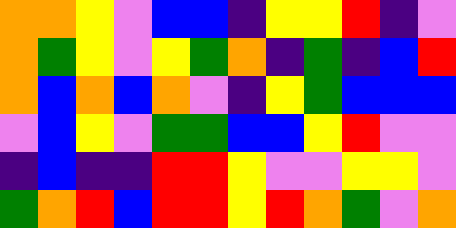[["orange", "orange", "yellow", "violet", "blue", "blue", "indigo", "yellow", "yellow", "red", "indigo", "violet"], ["orange", "green", "yellow", "violet", "yellow", "green", "orange", "indigo", "green", "indigo", "blue", "red"], ["orange", "blue", "orange", "blue", "orange", "violet", "indigo", "yellow", "green", "blue", "blue", "blue"], ["violet", "blue", "yellow", "violet", "green", "green", "blue", "blue", "yellow", "red", "violet", "violet"], ["indigo", "blue", "indigo", "indigo", "red", "red", "yellow", "violet", "violet", "yellow", "yellow", "violet"], ["green", "orange", "red", "blue", "red", "red", "yellow", "red", "orange", "green", "violet", "orange"]]